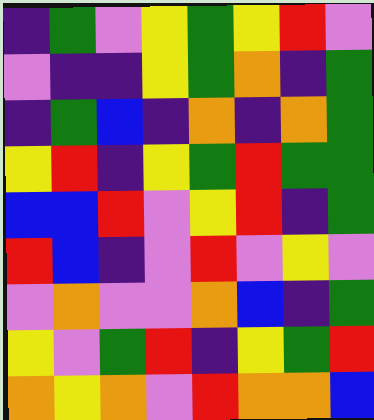[["indigo", "green", "violet", "yellow", "green", "yellow", "red", "violet"], ["violet", "indigo", "indigo", "yellow", "green", "orange", "indigo", "green"], ["indigo", "green", "blue", "indigo", "orange", "indigo", "orange", "green"], ["yellow", "red", "indigo", "yellow", "green", "red", "green", "green"], ["blue", "blue", "red", "violet", "yellow", "red", "indigo", "green"], ["red", "blue", "indigo", "violet", "red", "violet", "yellow", "violet"], ["violet", "orange", "violet", "violet", "orange", "blue", "indigo", "green"], ["yellow", "violet", "green", "red", "indigo", "yellow", "green", "red"], ["orange", "yellow", "orange", "violet", "red", "orange", "orange", "blue"]]